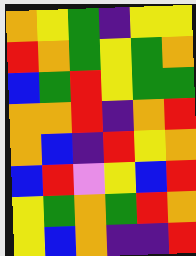[["orange", "yellow", "green", "indigo", "yellow", "yellow"], ["red", "orange", "green", "yellow", "green", "orange"], ["blue", "green", "red", "yellow", "green", "green"], ["orange", "orange", "red", "indigo", "orange", "red"], ["orange", "blue", "indigo", "red", "yellow", "orange"], ["blue", "red", "violet", "yellow", "blue", "red"], ["yellow", "green", "orange", "green", "red", "orange"], ["yellow", "blue", "orange", "indigo", "indigo", "red"]]